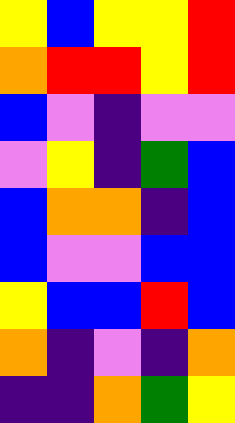[["yellow", "blue", "yellow", "yellow", "red"], ["orange", "red", "red", "yellow", "red"], ["blue", "violet", "indigo", "violet", "violet"], ["violet", "yellow", "indigo", "green", "blue"], ["blue", "orange", "orange", "indigo", "blue"], ["blue", "violet", "violet", "blue", "blue"], ["yellow", "blue", "blue", "red", "blue"], ["orange", "indigo", "violet", "indigo", "orange"], ["indigo", "indigo", "orange", "green", "yellow"]]